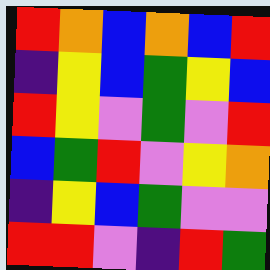[["red", "orange", "blue", "orange", "blue", "red"], ["indigo", "yellow", "blue", "green", "yellow", "blue"], ["red", "yellow", "violet", "green", "violet", "red"], ["blue", "green", "red", "violet", "yellow", "orange"], ["indigo", "yellow", "blue", "green", "violet", "violet"], ["red", "red", "violet", "indigo", "red", "green"]]